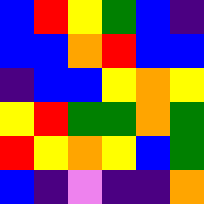[["blue", "red", "yellow", "green", "blue", "indigo"], ["blue", "blue", "orange", "red", "blue", "blue"], ["indigo", "blue", "blue", "yellow", "orange", "yellow"], ["yellow", "red", "green", "green", "orange", "green"], ["red", "yellow", "orange", "yellow", "blue", "green"], ["blue", "indigo", "violet", "indigo", "indigo", "orange"]]